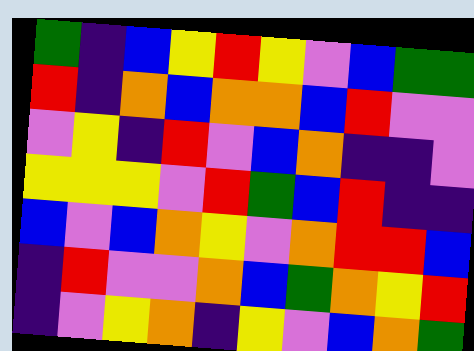[["green", "indigo", "blue", "yellow", "red", "yellow", "violet", "blue", "green", "green"], ["red", "indigo", "orange", "blue", "orange", "orange", "blue", "red", "violet", "violet"], ["violet", "yellow", "indigo", "red", "violet", "blue", "orange", "indigo", "indigo", "violet"], ["yellow", "yellow", "yellow", "violet", "red", "green", "blue", "red", "indigo", "indigo"], ["blue", "violet", "blue", "orange", "yellow", "violet", "orange", "red", "red", "blue"], ["indigo", "red", "violet", "violet", "orange", "blue", "green", "orange", "yellow", "red"], ["indigo", "violet", "yellow", "orange", "indigo", "yellow", "violet", "blue", "orange", "green"]]